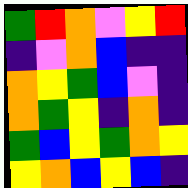[["green", "red", "orange", "violet", "yellow", "red"], ["indigo", "violet", "orange", "blue", "indigo", "indigo"], ["orange", "yellow", "green", "blue", "violet", "indigo"], ["orange", "green", "yellow", "indigo", "orange", "indigo"], ["green", "blue", "yellow", "green", "orange", "yellow"], ["yellow", "orange", "blue", "yellow", "blue", "indigo"]]